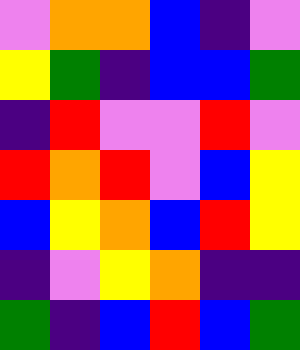[["violet", "orange", "orange", "blue", "indigo", "violet"], ["yellow", "green", "indigo", "blue", "blue", "green"], ["indigo", "red", "violet", "violet", "red", "violet"], ["red", "orange", "red", "violet", "blue", "yellow"], ["blue", "yellow", "orange", "blue", "red", "yellow"], ["indigo", "violet", "yellow", "orange", "indigo", "indigo"], ["green", "indigo", "blue", "red", "blue", "green"]]